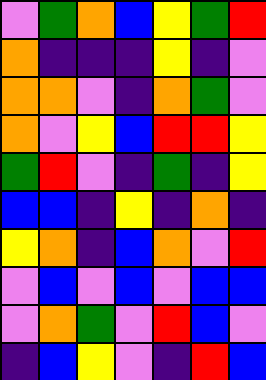[["violet", "green", "orange", "blue", "yellow", "green", "red"], ["orange", "indigo", "indigo", "indigo", "yellow", "indigo", "violet"], ["orange", "orange", "violet", "indigo", "orange", "green", "violet"], ["orange", "violet", "yellow", "blue", "red", "red", "yellow"], ["green", "red", "violet", "indigo", "green", "indigo", "yellow"], ["blue", "blue", "indigo", "yellow", "indigo", "orange", "indigo"], ["yellow", "orange", "indigo", "blue", "orange", "violet", "red"], ["violet", "blue", "violet", "blue", "violet", "blue", "blue"], ["violet", "orange", "green", "violet", "red", "blue", "violet"], ["indigo", "blue", "yellow", "violet", "indigo", "red", "blue"]]